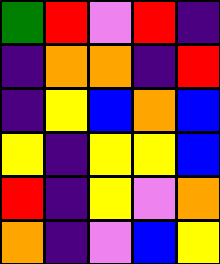[["green", "red", "violet", "red", "indigo"], ["indigo", "orange", "orange", "indigo", "red"], ["indigo", "yellow", "blue", "orange", "blue"], ["yellow", "indigo", "yellow", "yellow", "blue"], ["red", "indigo", "yellow", "violet", "orange"], ["orange", "indigo", "violet", "blue", "yellow"]]